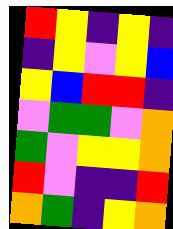[["red", "yellow", "indigo", "yellow", "indigo"], ["indigo", "yellow", "violet", "yellow", "blue"], ["yellow", "blue", "red", "red", "indigo"], ["violet", "green", "green", "violet", "orange"], ["green", "violet", "yellow", "yellow", "orange"], ["red", "violet", "indigo", "indigo", "red"], ["orange", "green", "indigo", "yellow", "orange"]]